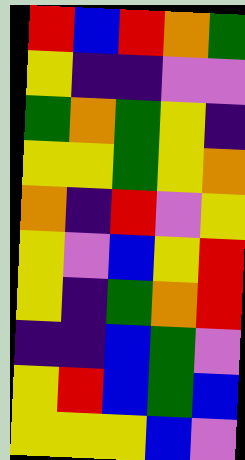[["red", "blue", "red", "orange", "green"], ["yellow", "indigo", "indigo", "violet", "violet"], ["green", "orange", "green", "yellow", "indigo"], ["yellow", "yellow", "green", "yellow", "orange"], ["orange", "indigo", "red", "violet", "yellow"], ["yellow", "violet", "blue", "yellow", "red"], ["yellow", "indigo", "green", "orange", "red"], ["indigo", "indigo", "blue", "green", "violet"], ["yellow", "red", "blue", "green", "blue"], ["yellow", "yellow", "yellow", "blue", "violet"]]